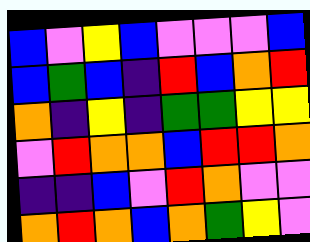[["blue", "violet", "yellow", "blue", "violet", "violet", "violet", "blue"], ["blue", "green", "blue", "indigo", "red", "blue", "orange", "red"], ["orange", "indigo", "yellow", "indigo", "green", "green", "yellow", "yellow"], ["violet", "red", "orange", "orange", "blue", "red", "red", "orange"], ["indigo", "indigo", "blue", "violet", "red", "orange", "violet", "violet"], ["orange", "red", "orange", "blue", "orange", "green", "yellow", "violet"]]